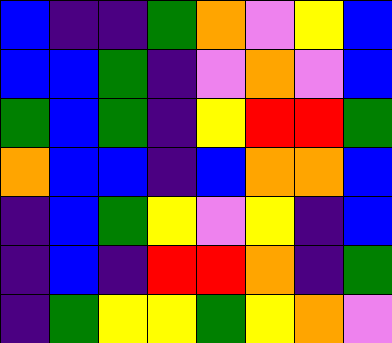[["blue", "indigo", "indigo", "green", "orange", "violet", "yellow", "blue"], ["blue", "blue", "green", "indigo", "violet", "orange", "violet", "blue"], ["green", "blue", "green", "indigo", "yellow", "red", "red", "green"], ["orange", "blue", "blue", "indigo", "blue", "orange", "orange", "blue"], ["indigo", "blue", "green", "yellow", "violet", "yellow", "indigo", "blue"], ["indigo", "blue", "indigo", "red", "red", "orange", "indigo", "green"], ["indigo", "green", "yellow", "yellow", "green", "yellow", "orange", "violet"]]